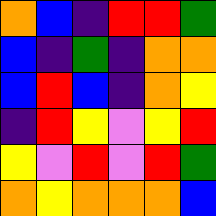[["orange", "blue", "indigo", "red", "red", "green"], ["blue", "indigo", "green", "indigo", "orange", "orange"], ["blue", "red", "blue", "indigo", "orange", "yellow"], ["indigo", "red", "yellow", "violet", "yellow", "red"], ["yellow", "violet", "red", "violet", "red", "green"], ["orange", "yellow", "orange", "orange", "orange", "blue"]]